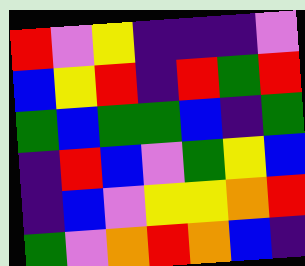[["red", "violet", "yellow", "indigo", "indigo", "indigo", "violet"], ["blue", "yellow", "red", "indigo", "red", "green", "red"], ["green", "blue", "green", "green", "blue", "indigo", "green"], ["indigo", "red", "blue", "violet", "green", "yellow", "blue"], ["indigo", "blue", "violet", "yellow", "yellow", "orange", "red"], ["green", "violet", "orange", "red", "orange", "blue", "indigo"]]